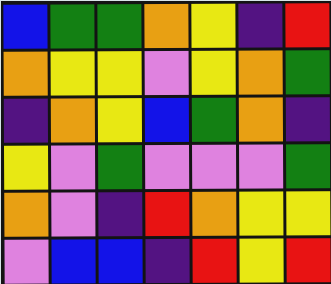[["blue", "green", "green", "orange", "yellow", "indigo", "red"], ["orange", "yellow", "yellow", "violet", "yellow", "orange", "green"], ["indigo", "orange", "yellow", "blue", "green", "orange", "indigo"], ["yellow", "violet", "green", "violet", "violet", "violet", "green"], ["orange", "violet", "indigo", "red", "orange", "yellow", "yellow"], ["violet", "blue", "blue", "indigo", "red", "yellow", "red"]]